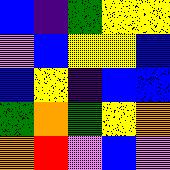[["blue", "indigo", "green", "yellow", "yellow"], ["violet", "blue", "yellow", "yellow", "blue"], ["blue", "yellow", "indigo", "blue", "blue"], ["green", "orange", "green", "yellow", "orange"], ["orange", "red", "violet", "blue", "violet"]]